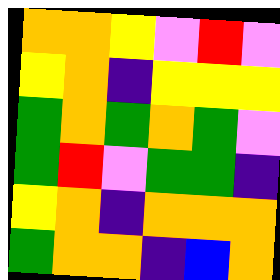[["orange", "orange", "yellow", "violet", "red", "violet"], ["yellow", "orange", "indigo", "yellow", "yellow", "yellow"], ["green", "orange", "green", "orange", "green", "violet"], ["green", "red", "violet", "green", "green", "indigo"], ["yellow", "orange", "indigo", "orange", "orange", "orange"], ["green", "orange", "orange", "indigo", "blue", "orange"]]